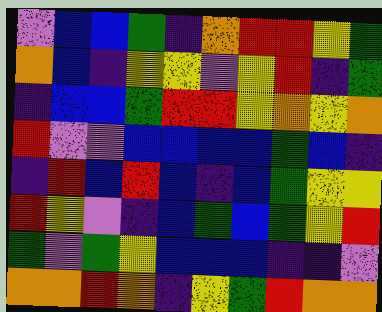[["violet", "blue", "blue", "green", "indigo", "orange", "red", "red", "yellow", "green"], ["orange", "blue", "indigo", "yellow", "yellow", "violet", "yellow", "red", "indigo", "green"], ["indigo", "blue", "blue", "green", "red", "red", "yellow", "orange", "yellow", "orange"], ["red", "violet", "violet", "blue", "blue", "blue", "blue", "green", "blue", "indigo"], ["indigo", "red", "blue", "red", "blue", "indigo", "blue", "green", "yellow", "yellow"], ["red", "yellow", "violet", "indigo", "blue", "green", "blue", "green", "yellow", "red"], ["green", "violet", "green", "yellow", "blue", "blue", "blue", "indigo", "indigo", "violet"], ["orange", "orange", "red", "orange", "indigo", "yellow", "green", "red", "orange", "orange"]]